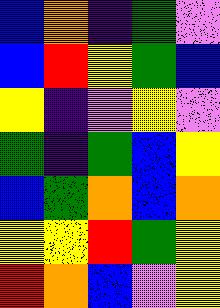[["blue", "orange", "indigo", "green", "violet"], ["blue", "red", "yellow", "green", "blue"], ["yellow", "indigo", "violet", "yellow", "violet"], ["green", "indigo", "green", "blue", "yellow"], ["blue", "green", "orange", "blue", "orange"], ["yellow", "yellow", "red", "green", "yellow"], ["red", "orange", "blue", "violet", "yellow"]]